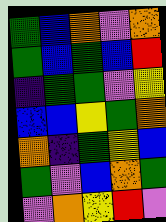[["green", "blue", "orange", "violet", "orange"], ["green", "blue", "green", "blue", "red"], ["indigo", "green", "green", "violet", "yellow"], ["blue", "blue", "yellow", "green", "orange"], ["orange", "indigo", "green", "yellow", "blue"], ["green", "violet", "blue", "orange", "green"], ["violet", "orange", "yellow", "red", "violet"]]